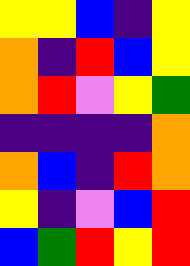[["yellow", "yellow", "blue", "indigo", "yellow"], ["orange", "indigo", "red", "blue", "yellow"], ["orange", "red", "violet", "yellow", "green"], ["indigo", "indigo", "indigo", "indigo", "orange"], ["orange", "blue", "indigo", "red", "orange"], ["yellow", "indigo", "violet", "blue", "red"], ["blue", "green", "red", "yellow", "red"]]